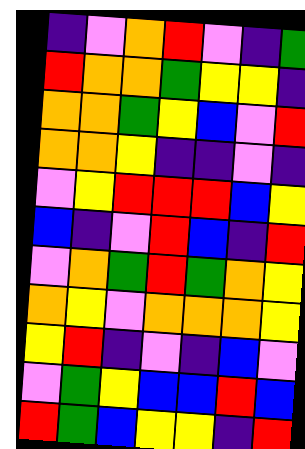[["indigo", "violet", "orange", "red", "violet", "indigo", "green"], ["red", "orange", "orange", "green", "yellow", "yellow", "indigo"], ["orange", "orange", "green", "yellow", "blue", "violet", "red"], ["orange", "orange", "yellow", "indigo", "indigo", "violet", "indigo"], ["violet", "yellow", "red", "red", "red", "blue", "yellow"], ["blue", "indigo", "violet", "red", "blue", "indigo", "red"], ["violet", "orange", "green", "red", "green", "orange", "yellow"], ["orange", "yellow", "violet", "orange", "orange", "orange", "yellow"], ["yellow", "red", "indigo", "violet", "indigo", "blue", "violet"], ["violet", "green", "yellow", "blue", "blue", "red", "blue"], ["red", "green", "blue", "yellow", "yellow", "indigo", "red"]]